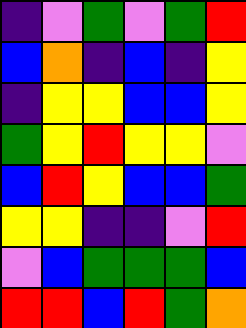[["indigo", "violet", "green", "violet", "green", "red"], ["blue", "orange", "indigo", "blue", "indigo", "yellow"], ["indigo", "yellow", "yellow", "blue", "blue", "yellow"], ["green", "yellow", "red", "yellow", "yellow", "violet"], ["blue", "red", "yellow", "blue", "blue", "green"], ["yellow", "yellow", "indigo", "indigo", "violet", "red"], ["violet", "blue", "green", "green", "green", "blue"], ["red", "red", "blue", "red", "green", "orange"]]